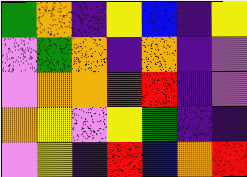[["green", "orange", "indigo", "yellow", "blue", "indigo", "yellow"], ["violet", "green", "orange", "indigo", "orange", "indigo", "violet"], ["violet", "orange", "orange", "red", "red", "indigo", "violet"], ["orange", "yellow", "violet", "yellow", "green", "indigo", "indigo"], ["violet", "yellow", "indigo", "red", "blue", "orange", "red"]]